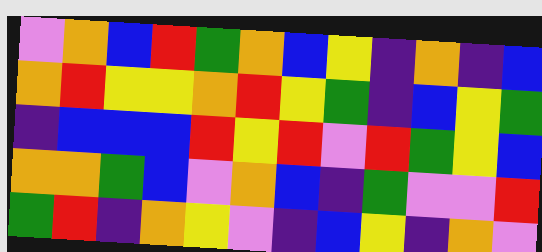[["violet", "orange", "blue", "red", "green", "orange", "blue", "yellow", "indigo", "orange", "indigo", "blue"], ["orange", "red", "yellow", "yellow", "orange", "red", "yellow", "green", "indigo", "blue", "yellow", "green"], ["indigo", "blue", "blue", "blue", "red", "yellow", "red", "violet", "red", "green", "yellow", "blue"], ["orange", "orange", "green", "blue", "violet", "orange", "blue", "indigo", "green", "violet", "violet", "red"], ["green", "red", "indigo", "orange", "yellow", "violet", "indigo", "blue", "yellow", "indigo", "orange", "violet"]]